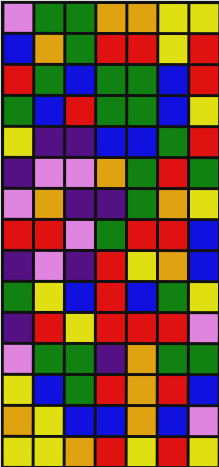[["violet", "green", "green", "orange", "orange", "yellow", "yellow"], ["blue", "orange", "green", "red", "red", "yellow", "red"], ["red", "green", "blue", "green", "green", "blue", "red"], ["green", "blue", "red", "green", "green", "blue", "yellow"], ["yellow", "indigo", "indigo", "blue", "blue", "green", "red"], ["indigo", "violet", "violet", "orange", "green", "red", "green"], ["violet", "orange", "indigo", "indigo", "green", "orange", "yellow"], ["red", "red", "violet", "green", "red", "red", "blue"], ["indigo", "violet", "indigo", "red", "yellow", "orange", "blue"], ["green", "yellow", "blue", "red", "blue", "green", "yellow"], ["indigo", "red", "yellow", "red", "red", "red", "violet"], ["violet", "green", "green", "indigo", "orange", "green", "green"], ["yellow", "blue", "green", "red", "orange", "red", "blue"], ["orange", "yellow", "blue", "blue", "orange", "blue", "violet"], ["yellow", "yellow", "orange", "red", "yellow", "red", "yellow"]]